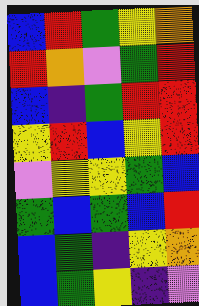[["blue", "red", "green", "yellow", "orange"], ["red", "orange", "violet", "green", "red"], ["blue", "indigo", "green", "red", "red"], ["yellow", "red", "blue", "yellow", "red"], ["violet", "yellow", "yellow", "green", "blue"], ["green", "blue", "green", "blue", "red"], ["blue", "green", "indigo", "yellow", "orange"], ["blue", "green", "yellow", "indigo", "violet"]]